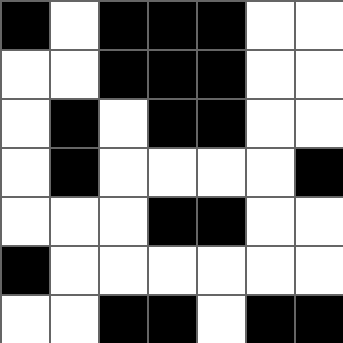[["black", "white", "black", "black", "black", "white", "white"], ["white", "white", "black", "black", "black", "white", "white"], ["white", "black", "white", "black", "black", "white", "white"], ["white", "black", "white", "white", "white", "white", "black"], ["white", "white", "white", "black", "black", "white", "white"], ["black", "white", "white", "white", "white", "white", "white"], ["white", "white", "black", "black", "white", "black", "black"]]